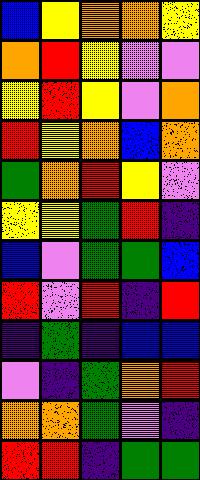[["blue", "yellow", "orange", "orange", "yellow"], ["orange", "red", "yellow", "violet", "violet"], ["yellow", "red", "yellow", "violet", "orange"], ["red", "yellow", "orange", "blue", "orange"], ["green", "orange", "red", "yellow", "violet"], ["yellow", "yellow", "green", "red", "indigo"], ["blue", "violet", "green", "green", "blue"], ["red", "violet", "red", "indigo", "red"], ["indigo", "green", "indigo", "blue", "blue"], ["violet", "indigo", "green", "orange", "red"], ["orange", "orange", "green", "violet", "indigo"], ["red", "red", "indigo", "green", "green"]]